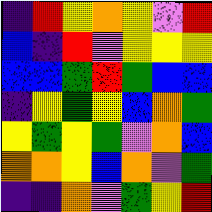[["indigo", "red", "yellow", "orange", "yellow", "violet", "red"], ["blue", "indigo", "red", "violet", "yellow", "yellow", "yellow"], ["blue", "blue", "green", "red", "green", "blue", "blue"], ["indigo", "yellow", "green", "yellow", "blue", "orange", "green"], ["yellow", "green", "yellow", "green", "violet", "orange", "blue"], ["orange", "orange", "yellow", "blue", "orange", "violet", "green"], ["indigo", "indigo", "orange", "violet", "green", "yellow", "red"]]